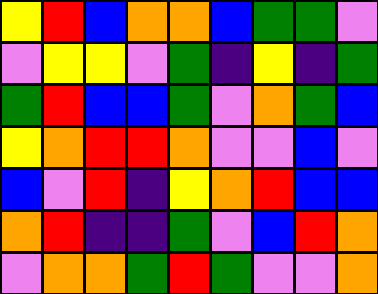[["yellow", "red", "blue", "orange", "orange", "blue", "green", "green", "violet"], ["violet", "yellow", "yellow", "violet", "green", "indigo", "yellow", "indigo", "green"], ["green", "red", "blue", "blue", "green", "violet", "orange", "green", "blue"], ["yellow", "orange", "red", "red", "orange", "violet", "violet", "blue", "violet"], ["blue", "violet", "red", "indigo", "yellow", "orange", "red", "blue", "blue"], ["orange", "red", "indigo", "indigo", "green", "violet", "blue", "red", "orange"], ["violet", "orange", "orange", "green", "red", "green", "violet", "violet", "orange"]]